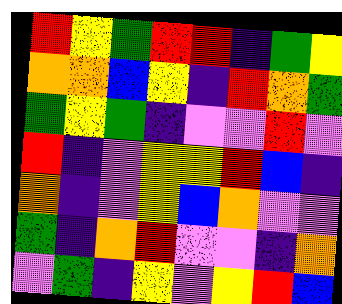[["red", "yellow", "green", "red", "red", "indigo", "green", "yellow"], ["orange", "orange", "blue", "yellow", "indigo", "red", "orange", "green"], ["green", "yellow", "green", "indigo", "violet", "violet", "red", "violet"], ["red", "indigo", "violet", "yellow", "yellow", "red", "blue", "indigo"], ["orange", "indigo", "violet", "yellow", "blue", "orange", "violet", "violet"], ["green", "indigo", "orange", "red", "violet", "violet", "indigo", "orange"], ["violet", "green", "indigo", "yellow", "violet", "yellow", "red", "blue"]]